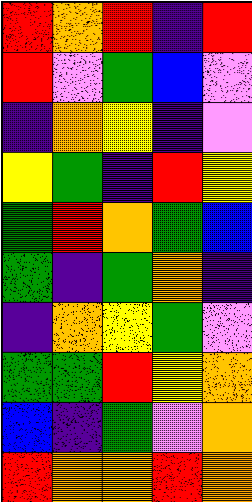[["red", "orange", "red", "indigo", "red"], ["red", "violet", "green", "blue", "violet"], ["indigo", "orange", "yellow", "indigo", "violet"], ["yellow", "green", "indigo", "red", "yellow"], ["green", "red", "orange", "green", "blue"], ["green", "indigo", "green", "orange", "indigo"], ["indigo", "orange", "yellow", "green", "violet"], ["green", "green", "red", "yellow", "orange"], ["blue", "indigo", "green", "violet", "orange"], ["red", "orange", "orange", "red", "orange"]]